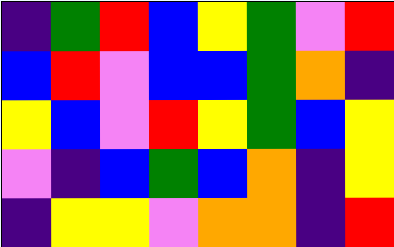[["indigo", "green", "red", "blue", "yellow", "green", "violet", "red"], ["blue", "red", "violet", "blue", "blue", "green", "orange", "indigo"], ["yellow", "blue", "violet", "red", "yellow", "green", "blue", "yellow"], ["violet", "indigo", "blue", "green", "blue", "orange", "indigo", "yellow"], ["indigo", "yellow", "yellow", "violet", "orange", "orange", "indigo", "red"]]